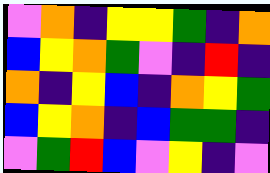[["violet", "orange", "indigo", "yellow", "yellow", "green", "indigo", "orange"], ["blue", "yellow", "orange", "green", "violet", "indigo", "red", "indigo"], ["orange", "indigo", "yellow", "blue", "indigo", "orange", "yellow", "green"], ["blue", "yellow", "orange", "indigo", "blue", "green", "green", "indigo"], ["violet", "green", "red", "blue", "violet", "yellow", "indigo", "violet"]]